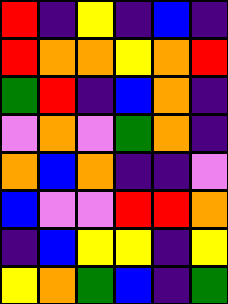[["red", "indigo", "yellow", "indigo", "blue", "indigo"], ["red", "orange", "orange", "yellow", "orange", "red"], ["green", "red", "indigo", "blue", "orange", "indigo"], ["violet", "orange", "violet", "green", "orange", "indigo"], ["orange", "blue", "orange", "indigo", "indigo", "violet"], ["blue", "violet", "violet", "red", "red", "orange"], ["indigo", "blue", "yellow", "yellow", "indigo", "yellow"], ["yellow", "orange", "green", "blue", "indigo", "green"]]